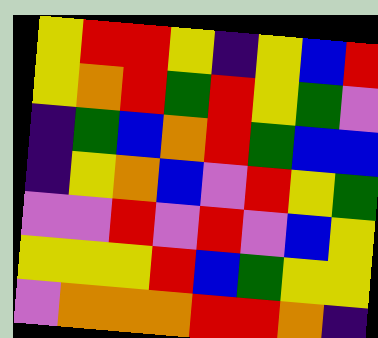[["yellow", "red", "red", "yellow", "indigo", "yellow", "blue", "red"], ["yellow", "orange", "red", "green", "red", "yellow", "green", "violet"], ["indigo", "green", "blue", "orange", "red", "green", "blue", "blue"], ["indigo", "yellow", "orange", "blue", "violet", "red", "yellow", "green"], ["violet", "violet", "red", "violet", "red", "violet", "blue", "yellow"], ["yellow", "yellow", "yellow", "red", "blue", "green", "yellow", "yellow"], ["violet", "orange", "orange", "orange", "red", "red", "orange", "indigo"]]